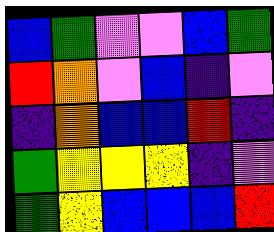[["blue", "green", "violet", "violet", "blue", "green"], ["red", "orange", "violet", "blue", "indigo", "violet"], ["indigo", "orange", "blue", "blue", "red", "indigo"], ["green", "yellow", "yellow", "yellow", "indigo", "violet"], ["green", "yellow", "blue", "blue", "blue", "red"]]